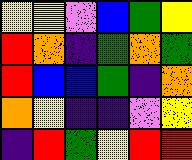[["yellow", "yellow", "violet", "blue", "green", "yellow"], ["red", "orange", "indigo", "green", "orange", "green"], ["red", "blue", "blue", "green", "indigo", "orange"], ["orange", "yellow", "indigo", "indigo", "violet", "yellow"], ["indigo", "red", "green", "yellow", "red", "red"]]